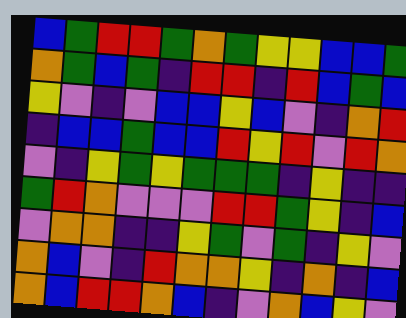[["blue", "green", "red", "red", "green", "orange", "green", "yellow", "yellow", "blue", "blue", "green"], ["orange", "green", "blue", "green", "indigo", "red", "red", "indigo", "red", "blue", "green", "blue"], ["yellow", "violet", "indigo", "violet", "blue", "blue", "yellow", "blue", "violet", "indigo", "orange", "red"], ["indigo", "blue", "blue", "green", "blue", "blue", "red", "yellow", "red", "violet", "red", "orange"], ["violet", "indigo", "yellow", "green", "yellow", "green", "green", "green", "indigo", "yellow", "indigo", "indigo"], ["green", "red", "orange", "violet", "violet", "violet", "red", "red", "green", "yellow", "indigo", "blue"], ["violet", "orange", "orange", "indigo", "indigo", "yellow", "green", "violet", "green", "indigo", "yellow", "violet"], ["orange", "blue", "violet", "indigo", "red", "orange", "orange", "yellow", "indigo", "orange", "indigo", "blue"], ["orange", "blue", "red", "red", "orange", "blue", "indigo", "violet", "orange", "blue", "yellow", "violet"]]